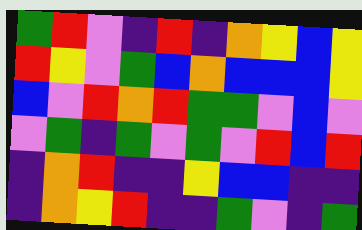[["green", "red", "violet", "indigo", "red", "indigo", "orange", "yellow", "blue", "yellow"], ["red", "yellow", "violet", "green", "blue", "orange", "blue", "blue", "blue", "yellow"], ["blue", "violet", "red", "orange", "red", "green", "green", "violet", "blue", "violet"], ["violet", "green", "indigo", "green", "violet", "green", "violet", "red", "blue", "red"], ["indigo", "orange", "red", "indigo", "indigo", "yellow", "blue", "blue", "indigo", "indigo"], ["indigo", "orange", "yellow", "red", "indigo", "indigo", "green", "violet", "indigo", "green"]]